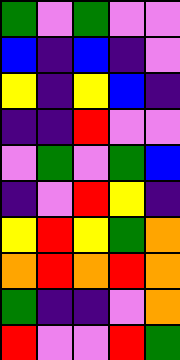[["green", "violet", "green", "violet", "violet"], ["blue", "indigo", "blue", "indigo", "violet"], ["yellow", "indigo", "yellow", "blue", "indigo"], ["indigo", "indigo", "red", "violet", "violet"], ["violet", "green", "violet", "green", "blue"], ["indigo", "violet", "red", "yellow", "indigo"], ["yellow", "red", "yellow", "green", "orange"], ["orange", "red", "orange", "red", "orange"], ["green", "indigo", "indigo", "violet", "orange"], ["red", "violet", "violet", "red", "green"]]